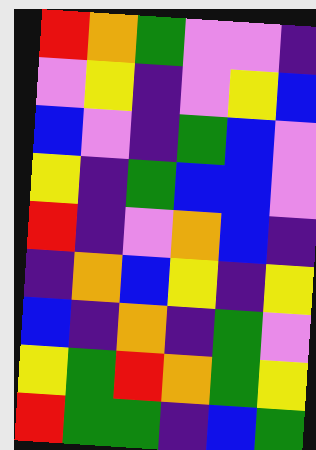[["red", "orange", "green", "violet", "violet", "indigo"], ["violet", "yellow", "indigo", "violet", "yellow", "blue"], ["blue", "violet", "indigo", "green", "blue", "violet"], ["yellow", "indigo", "green", "blue", "blue", "violet"], ["red", "indigo", "violet", "orange", "blue", "indigo"], ["indigo", "orange", "blue", "yellow", "indigo", "yellow"], ["blue", "indigo", "orange", "indigo", "green", "violet"], ["yellow", "green", "red", "orange", "green", "yellow"], ["red", "green", "green", "indigo", "blue", "green"]]